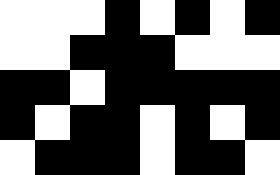[["white", "white", "white", "black", "white", "black", "white", "black"], ["white", "white", "black", "black", "black", "white", "white", "white"], ["black", "black", "white", "black", "black", "black", "black", "black"], ["black", "white", "black", "black", "white", "black", "white", "black"], ["white", "black", "black", "black", "white", "black", "black", "white"]]